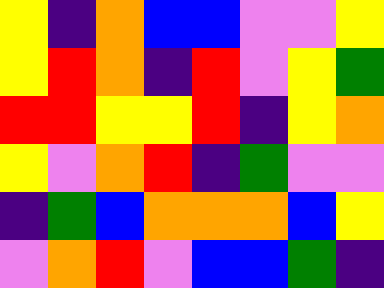[["yellow", "indigo", "orange", "blue", "blue", "violet", "violet", "yellow"], ["yellow", "red", "orange", "indigo", "red", "violet", "yellow", "green"], ["red", "red", "yellow", "yellow", "red", "indigo", "yellow", "orange"], ["yellow", "violet", "orange", "red", "indigo", "green", "violet", "violet"], ["indigo", "green", "blue", "orange", "orange", "orange", "blue", "yellow"], ["violet", "orange", "red", "violet", "blue", "blue", "green", "indigo"]]